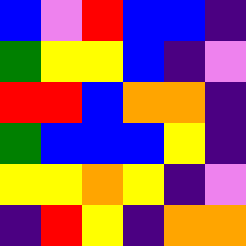[["blue", "violet", "red", "blue", "blue", "indigo"], ["green", "yellow", "yellow", "blue", "indigo", "violet"], ["red", "red", "blue", "orange", "orange", "indigo"], ["green", "blue", "blue", "blue", "yellow", "indigo"], ["yellow", "yellow", "orange", "yellow", "indigo", "violet"], ["indigo", "red", "yellow", "indigo", "orange", "orange"]]